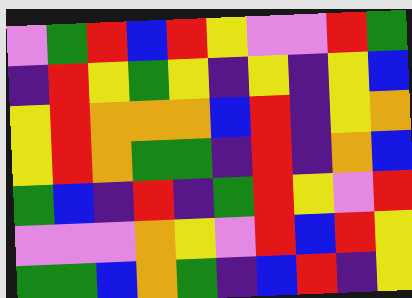[["violet", "green", "red", "blue", "red", "yellow", "violet", "violet", "red", "green"], ["indigo", "red", "yellow", "green", "yellow", "indigo", "yellow", "indigo", "yellow", "blue"], ["yellow", "red", "orange", "orange", "orange", "blue", "red", "indigo", "yellow", "orange"], ["yellow", "red", "orange", "green", "green", "indigo", "red", "indigo", "orange", "blue"], ["green", "blue", "indigo", "red", "indigo", "green", "red", "yellow", "violet", "red"], ["violet", "violet", "violet", "orange", "yellow", "violet", "red", "blue", "red", "yellow"], ["green", "green", "blue", "orange", "green", "indigo", "blue", "red", "indigo", "yellow"]]